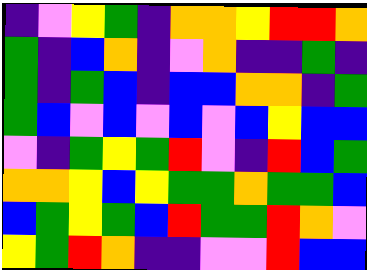[["indigo", "violet", "yellow", "green", "indigo", "orange", "orange", "yellow", "red", "red", "orange"], ["green", "indigo", "blue", "orange", "indigo", "violet", "orange", "indigo", "indigo", "green", "indigo"], ["green", "indigo", "green", "blue", "indigo", "blue", "blue", "orange", "orange", "indigo", "green"], ["green", "blue", "violet", "blue", "violet", "blue", "violet", "blue", "yellow", "blue", "blue"], ["violet", "indigo", "green", "yellow", "green", "red", "violet", "indigo", "red", "blue", "green"], ["orange", "orange", "yellow", "blue", "yellow", "green", "green", "orange", "green", "green", "blue"], ["blue", "green", "yellow", "green", "blue", "red", "green", "green", "red", "orange", "violet"], ["yellow", "green", "red", "orange", "indigo", "indigo", "violet", "violet", "red", "blue", "blue"]]